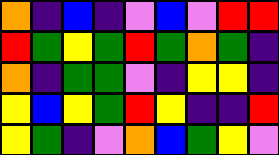[["orange", "indigo", "blue", "indigo", "violet", "blue", "violet", "red", "red"], ["red", "green", "yellow", "green", "red", "green", "orange", "green", "indigo"], ["orange", "indigo", "green", "green", "violet", "indigo", "yellow", "yellow", "indigo"], ["yellow", "blue", "yellow", "green", "red", "yellow", "indigo", "indigo", "red"], ["yellow", "green", "indigo", "violet", "orange", "blue", "green", "yellow", "violet"]]